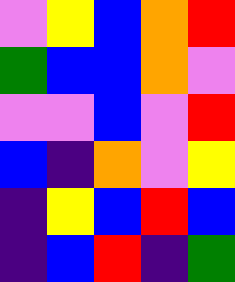[["violet", "yellow", "blue", "orange", "red"], ["green", "blue", "blue", "orange", "violet"], ["violet", "violet", "blue", "violet", "red"], ["blue", "indigo", "orange", "violet", "yellow"], ["indigo", "yellow", "blue", "red", "blue"], ["indigo", "blue", "red", "indigo", "green"]]